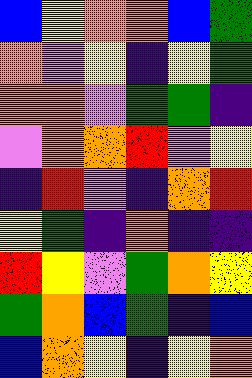[["blue", "yellow", "orange", "orange", "blue", "green"], ["orange", "violet", "yellow", "indigo", "yellow", "green"], ["orange", "orange", "violet", "green", "green", "indigo"], ["violet", "orange", "orange", "red", "violet", "yellow"], ["indigo", "red", "violet", "indigo", "orange", "red"], ["yellow", "green", "indigo", "orange", "indigo", "indigo"], ["red", "yellow", "violet", "green", "orange", "yellow"], ["green", "orange", "blue", "green", "indigo", "blue"], ["blue", "orange", "yellow", "indigo", "yellow", "orange"]]